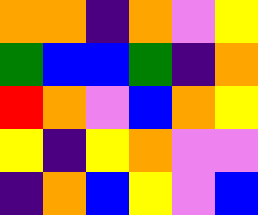[["orange", "orange", "indigo", "orange", "violet", "yellow"], ["green", "blue", "blue", "green", "indigo", "orange"], ["red", "orange", "violet", "blue", "orange", "yellow"], ["yellow", "indigo", "yellow", "orange", "violet", "violet"], ["indigo", "orange", "blue", "yellow", "violet", "blue"]]